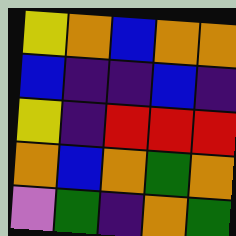[["yellow", "orange", "blue", "orange", "orange"], ["blue", "indigo", "indigo", "blue", "indigo"], ["yellow", "indigo", "red", "red", "red"], ["orange", "blue", "orange", "green", "orange"], ["violet", "green", "indigo", "orange", "green"]]